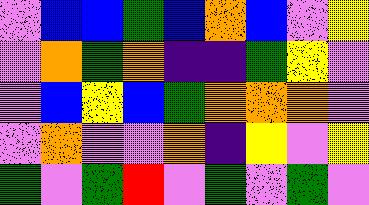[["violet", "blue", "blue", "green", "blue", "orange", "blue", "violet", "yellow"], ["violet", "orange", "green", "orange", "indigo", "indigo", "green", "yellow", "violet"], ["violet", "blue", "yellow", "blue", "green", "orange", "orange", "orange", "violet"], ["violet", "orange", "violet", "violet", "orange", "indigo", "yellow", "violet", "yellow"], ["green", "violet", "green", "red", "violet", "green", "violet", "green", "violet"]]